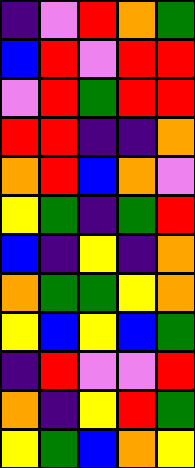[["indigo", "violet", "red", "orange", "green"], ["blue", "red", "violet", "red", "red"], ["violet", "red", "green", "red", "red"], ["red", "red", "indigo", "indigo", "orange"], ["orange", "red", "blue", "orange", "violet"], ["yellow", "green", "indigo", "green", "red"], ["blue", "indigo", "yellow", "indigo", "orange"], ["orange", "green", "green", "yellow", "orange"], ["yellow", "blue", "yellow", "blue", "green"], ["indigo", "red", "violet", "violet", "red"], ["orange", "indigo", "yellow", "red", "green"], ["yellow", "green", "blue", "orange", "yellow"]]